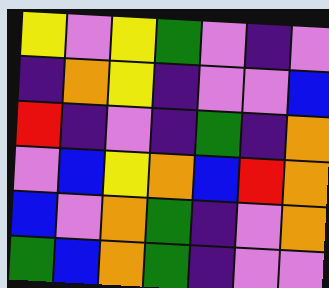[["yellow", "violet", "yellow", "green", "violet", "indigo", "violet"], ["indigo", "orange", "yellow", "indigo", "violet", "violet", "blue"], ["red", "indigo", "violet", "indigo", "green", "indigo", "orange"], ["violet", "blue", "yellow", "orange", "blue", "red", "orange"], ["blue", "violet", "orange", "green", "indigo", "violet", "orange"], ["green", "blue", "orange", "green", "indigo", "violet", "violet"]]